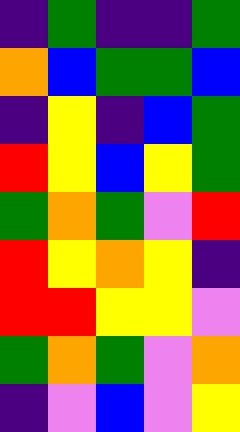[["indigo", "green", "indigo", "indigo", "green"], ["orange", "blue", "green", "green", "blue"], ["indigo", "yellow", "indigo", "blue", "green"], ["red", "yellow", "blue", "yellow", "green"], ["green", "orange", "green", "violet", "red"], ["red", "yellow", "orange", "yellow", "indigo"], ["red", "red", "yellow", "yellow", "violet"], ["green", "orange", "green", "violet", "orange"], ["indigo", "violet", "blue", "violet", "yellow"]]